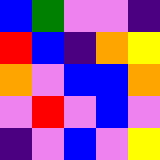[["blue", "green", "violet", "violet", "indigo"], ["red", "blue", "indigo", "orange", "yellow"], ["orange", "violet", "blue", "blue", "orange"], ["violet", "red", "violet", "blue", "violet"], ["indigo", "violet", "blue", "violet", "yellow"]]